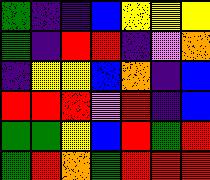[["green", "indigo", "indigo", "blue", "yellow", "yellow", "yellow"], ["green", "indigo", "red", "red", "indigo", "violet", "orange"], ["indigo", "yellow", "yellow", "blue", "orange", "indigo", "blue"], ["red", "red", "red", "violet", "red", "indigo", "blue"], ["green", "green", "yellow", "blue", "red", "green", "red"], ["green", "red", "orange", "green", "red", "red", "red"]]